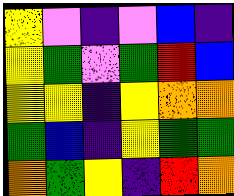[["yellow", "violet", "indigo", "violet", "blue", "indigo"], ["yellow", "green", "violet", "green", "red", "blue"], ["yellow", "yellow", "indigo", "yellow", "orange", "orange"], ["green", "blue", "indigo", "yellow", "green", "green"], ["orange", "green", "yellow", "indigo", "red", "orange"]]